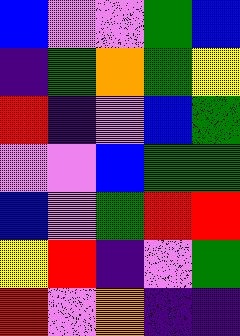[["blue", "violet", "violet", "green", "blue"], ["indigo", "green", "orange", "green", "yellow"], ["red", "indigo", "violet", "blue", "green"], ["violet", "violet", "blue", "green", "green"], ["blue", "violet", "green", "red", "red"], ["yellow", "red", "indigo", "violet", "green"], ["red", "violet", "orange", "indigo", "indigo"]]